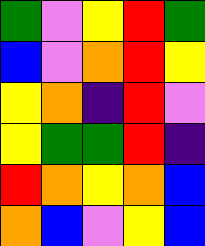[["green", "violet", "yellow", "red", "green"], ["blue", "violet", "orange", "red", "yellow"], ["yellow", "orange", "indigo", "red", "violet"], ["yellow", "green", "green", "red", "indigo"], ["red", "orange", "yellow", "orange", "blue"], ["orange", "blue", "violet", "yellow", "blue"]]